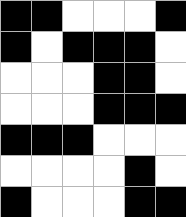[["black", "black", "white", "white", "white", "black"], ["black", "white", "black", "black", "black", "white"], ["white", "white", "white", "black", "black", "white"], ["white", "white", "white", "black", "black", "black"], ["black", "black", "black", "white", "white", "white"], ["white", "white", "white", "white", "black", "white"], ["black", "white", "white", "white", "black", "black"]]